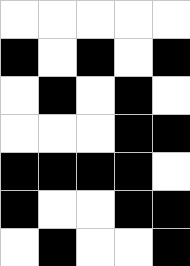[["white", "white", "white", "white", "white"], ["black", "white", "black", "white", "black"], ["white", "black", "white", "black", "white"], ["white", "white", "white", "black", "black"], ["black", "black", "black", "black", "white"], ["black", "white", "white", "black", "black"], ["white", "black", "white", "white", "black"]]